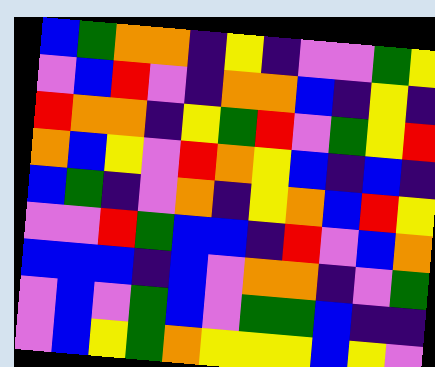[["blue", "green", "orange", "orange", "indigo", "yellow", "indigo", "violet", "violet", "green", "yellow"], ["violet", "blue", "red", "violet", "indigo", "orange", "orange", "blue", "indigo", "yellow", "indigo"], ["red", "orange", "orange", "indigo", "yellow", "green", "red", "violet", "green", "yellow", "red"], ["orange", "blue", "yellow", "violet", "red", "orange", "yellow", "blue", "indigo", "blue", "indigo"], ["blue", "green", "indigo", "violet", "orange", "indigo", "yellow", "orange", "blue", "red", "yellow"], ["violet", "violet", "red", "green", "blue", "blue", "indigo", "red", "violet", "blue", "orange"], ["blue", "blue", "blue", "indigo", "blue", "violet", "orange", "orange", "indigo", "violet", "green"], ["violet", "blue", "violet", "green", "blue", "violet", "green", "green", "blue", "indigo", "indigo"], ["violet", "blue", "yellow", "green", "orange", "yellow", "yellow", "yellow", "blue", "yellow", "violet"]]